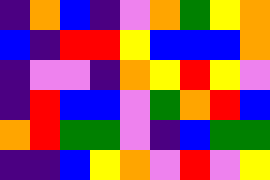[["indigo", "orange", "blue", "indigo", "violet", "orange", "green", "yellow", "orange"], ["blue", "indigo", "red", "red", "yellow", "blue", "blue", "blue", "orange"], ["indigo", "violet", "violet", "indigo", "orange", "yellow", "red", "yellow", "violet"], ["indigo", "red", "blue", "blue", "violet", "green", "orange", "red", "blue"], ["orange", "red", "green", "green", "violet", "indigo", "blue", "green", "green"], ["indigo", "indigo", "blue", "yellow", "orange", "violet", "red", "violet", "yellow"]]